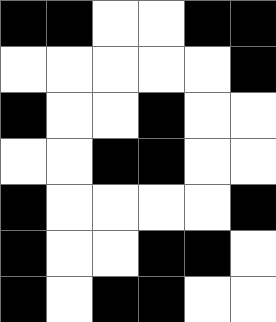[["black", "black", "white", "white", "black", "black"], ["white", "white", "white", "white", "white", "black"], ["black", "white", "white", "black", "white", "white"], ["white", "white", "black", "black", "white", "white"], ["black", "white", "white", "white", "white", "black"], ["black", "white", "white", "black", "black", "white"], ["black", "white", "black", "black", "white", "white"]]